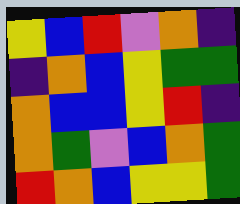[["yellow", "blue", "red", "violet", "orange", "indigo"], ["indigo", "orange", "blue", "yellow", "green", "green"], ["orange", "blue", "blue", "yellow", "red", "indigo"], ["orange", "green", "violet", "blue", "orange", "green"], ["red", "orange", "blue", "yellow", "yellow", "green"]]